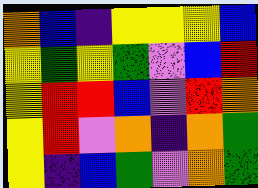[["orange", "blue", "indigo", "yellow", "yellow", "yellow", "blue"], ["yellow", "green", "yellow", "green", "violet", "blue", "red"], ["yellow", "red", "red", "blue", "violet", "red", "orange"], ["yellow", "red", "violet", "orange", "indigo", "orange", "green"], ["yellow", "indigo", "blue", "green", "violet", "orange", "green"]]